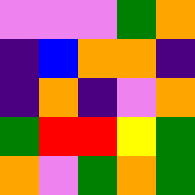[["violet", "violet", "violet", "green", "orange"], ["indigo", "blue", "orange", "orange", "indigo"], ["indigo", "orange", "indigo", "violet", "orange"], ["green", "red", "red", "yellow", "green"], ["orange", "violet", "green", "orange", "green"]]